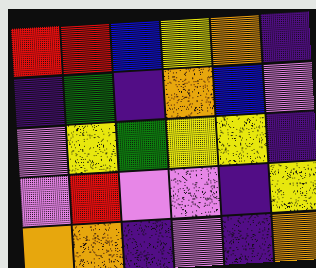[["red", "red", "blue", "yellow", "orange", "indigo"], ["indigo", "green", "indigo", "orange", "blue", "violet"], ["violet", "yellow", "green", "yellow", "yellow", "indigo"], ["violet", "red", "violet", "violet", "indigo", "yellow"], ["orange", "orange", "indigo", "violet", "indigo", "orange"]]